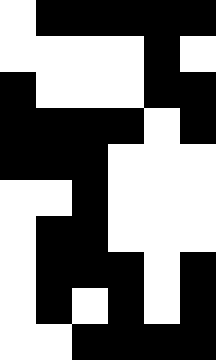[["white", "black", "black", "black", "black", "black"], ["white", "white", "white", "white", "black", "white"], ["black", "white", "white", "white", "black", "black"], ["black", "black", "black", "black", "white", "black"], ["black", "black", "black", "white", "white", "white"], ["white", "white", "black", "white", "white", "white"], ["white", "black", "black", "white", "white", "white"], ["white", "black", "black", "black", "white", "black"], ["white", "black", "white", "black", "white", "black"], ["white", "white", "black", "black", "black", "black"]]